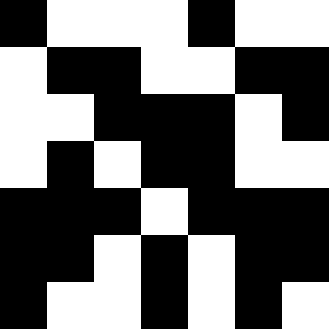[["black", "white", "white", "white", "black", "white", "white"], ["white", "black", "black", "white", "white", "black", "black"], ["white", "white", "black", "black", "black", "white", "black"], ["white", "black", "white", "black", "black", "white", "white"], ["black", "black", "black", "white", "black", "black", "black"], ["black", "black", "white", "black", "white", "black", "black"], ["black", "white", "white", "black", "white", "black", "white"]]